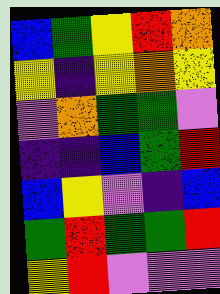[["blue", "green", "yellow", "red", "orange"], ["yellow", "indigo", "yellow", "orange", "yellow"], ["violet", "orange", "green", "green", "violet"], ["indigo", "indigo", "blue", "green", "red"], ["blue", "yellow", "violet", "indigo", "blue"], ["green", "red", "green", "green", "red"], ["yellow", "red", "violet", "violet", "violet"]]